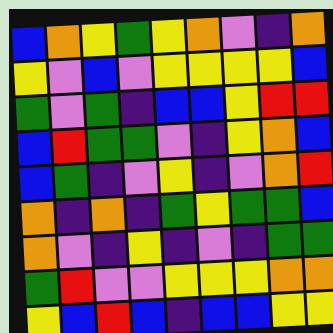[["blue", "orange", "yellow", "green", "yellow", "orange", "violet", "indigo", "orange"], ["yellow", "violet", "blue", "violet", "yellow", "yellow", "yellow", "yellow", "blue"], ["green", "violet", "green", "indigo", "blue", "blue", "yellow", "red", "red"], ["blue", "red", "green", "green", "violet", "indigo", "yellow", "orange", "blue"], ["blue", "green", "indigo", "violet", "yellow", "indigo", "violet", "orange", "red"], ["orange", "indigo", "orange", "indigo", "green", "yellow", "green", "green", "blue"], ["orange", "violet", "indigo", "yellow", "indigo", "violet", "indigo", "green", "green"], ["green", "red", "violet", "violet", "yellow", "yellow", "yellow", "orange", "orange"], ["yellow", "blue", "red", "blue", "indigo", "blue", "blue", "yellow", "yellow"]]